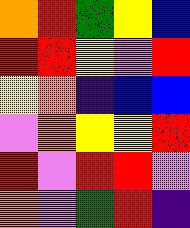[["orange", "red", "green", "yellow", "blue"], ["red", "red", "yellow", "violet", "red"], ["yellow", "orange", "indigo", "blue", "blue"], ["violet", "orange", "yellow", "yellow", "red"], ["red", "violet", "red", "red", "violet"], ["orange", "violet", "green", "red", "indigo"]]